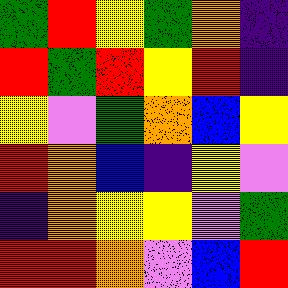[["green", "red", "yellow", "green", "orange", "indigo"], ["red", "green", "red", "yellow", "red", "indigo"], ["yellow", "violet", "green", "orange", "blue", "yellow"], ["red", "orange", "blue", "indigo", "yellow", "violet"], ["indigo", "orange", "yellow", "yellow", "violet", "green"], ["red", "red", "orange", "violet", "blue", "red"]]